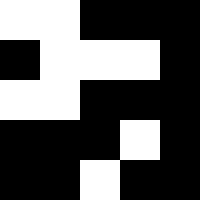[["white", "white", "black", "black", "black"], ["black", "white", "white", "white", "black"], ["white", "white", "black", "black", "black"], ["black", "black", "black", "white", "black"], ["black", "black", "white", "black", "black"]]